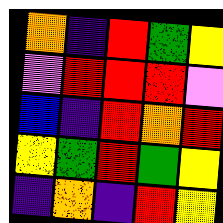[["orange", "indigo", "red", "green", "yellow"], ["violet", "red", "red", "red", "violet"], ["blue", "indigo", "red", "orange", "red"], ["yellow", "green", "red", "green", "yellow"], ["indigo", "orange", "indigo", "red", "yellow"]]